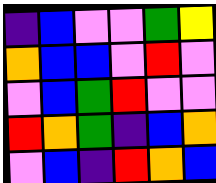[["indigo", "blue", "violet", "violet", "green", "yellow"], ["orange", "blue", "blue", "violet", "red", "violet"], ["violet", "blue", "green", "red", "violet", "violet"], ["red", "orange", "green", "indigo", "blue", "orange"], ["violet", "blue", "indigo", "red", "orange", "blue"]]